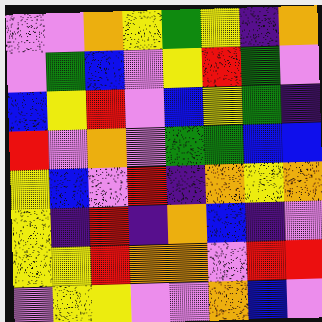[["violet", "violet", "orange", "yellow", "green", "yellow", "indigo", "orange"], ["violet", "green", "blue", "violet", "yellow", "red", "green", "violet"], ["blue", "yellow", "red", "violet", "blue", "yellow", "green", "indigo"], ["red", "violet", "orange", "violet", "green", "green", "blue", "blue"], ["yellow", "blue", "violet", "red", "indigo", "orange", "yellow", "orange"], ["yellow", "indigo", "red", "indigo", "orange", "blue", "indigo", "violet"], ["yellow", "yellow", "red", "orange", "orange", "violet", "red", "red"], ["violet", "yellow", "yellow", "violet", "violet", "orange", "blue", "violet"]]